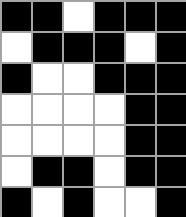[["black", "black", "white", "black", "black", "black"], ["white", "black", "black", "black", "white", "black"], ["black", "white", "white", "black", "black", "black"], ["white", "white", "white", "white", "black", "black"], ["white", "white", "white", "white", "black", "black"], ["white", "black", "black", "white", "black", "black"], ["black", "white", "black", "white", "white", "black"]]